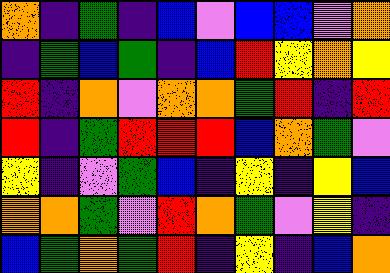[["orange", "indigo", "green", "indigo", "blue", "violet", "blue", "blue", "violet", "orange"], ["indigo", "green", "blue", "green", "indigo", "blue", "red", "yellow", "orange", "yellow"], ["red", "indigo", "orange", "violet", "orange", "orange", "green", "red", "indigo", "red"], ["red", "indigo", "green", "red", "red", "red", "blue", "orange", "green", "violet"], ["yellow", "indigo", "violet", "green", "blue", "indigo", "yellow", "indigo", "yellow", "blue"], ["orange", "orange", "green", "violet", "red", "orange", "green", "violet", "yellow", "indigo"], ["blue", "green", "orange", "green", "red", "indigo", "yellow", "indigo", "blue", "orange"]]